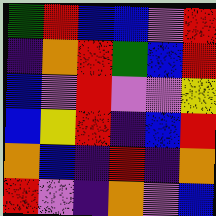[["green", "red", "blue", "blue", "violet", "red"], ["indigo", "orange", "red", "green", "blue", "red"], ["blue", "violet", "red", "violet", "violet", "yellow"], ["blue", "yellow", "red", "indigo", "blue", "red"], ["orange", "blue", "indigo", "red", "indigo", "orange"], ["red", "violet", "indigo", "orange", "violet", "blue"]]